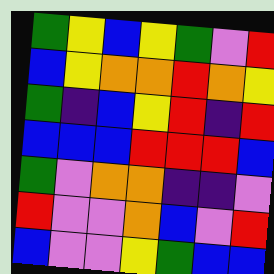[["green", "yellow", "blue", "yellow", "green", "violet", "red"], ["blue", "yellow", "orange", "orange", "red", "orange", "yellow"], ["green", "indigo", "blue", "yellow", "red", "indigo", "red"], ["blue", "blue", "blue", "red", "red", "red", "blue"], ["green", "violet", "orange", "orange", "indigo", "indigo", "violet"], ["red", "violet", "violet", "orange", "blue", "violet", "red"], ["blue", "violet", "violet", "yellow", "green", "blue", "blue"]]